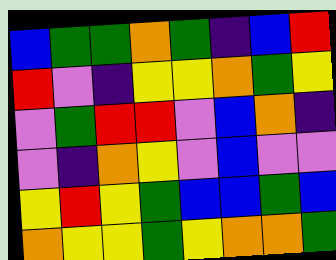[["blue", "green", "green", "orange", "green", "indigo", "blue", "red"], ["red", "violet", "indigo", "yellow", "yellow", "orange", "green", "yellow"], ["violet", "green", "red", "red", "violet", "blue", "orange", "indigo"], ["violet", "indigo", "orange", "yellow", "violet", "blue", "violet", "violet"], ["yellow", "red", "yellow", "green", "blue", "blue", "green", "blue"], ["orange", "yellow", "yellow", "green", "yellow", "orange", "orange", "green"]]